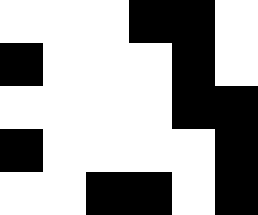[["white", "white", "white", "black", "black", "white"], ["black", "white", "white", "white", "black", "white"], ["white", "white", "white", "white", "black", "black"], ["black", "white", "white", "white", "white", "black"], ["white", "white", "black", "black", "white", "black"]]